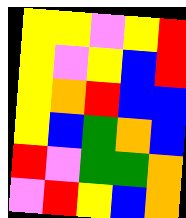[["yellow", "yellow", "violet", "yellow", "red"], ["yellow", "violet", "yellow", "blue", "red"], ["yellow", "orange", "red", "blue", "blue"], ["yellow", "blue", "green", "orange", "blue"], ["red", "violet", "green", "green", "orange"], ["violet", "red", "yellow", "blue", "orange"]]